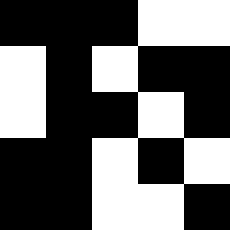[["black", "black", "black", "white", "white"], ["white", "black", "white", "black", "black"], ["white", "black", "black", "white", "black"], ["black", "black", "white", "black", "white"], ["black", "black", "white", "white", "black"]]